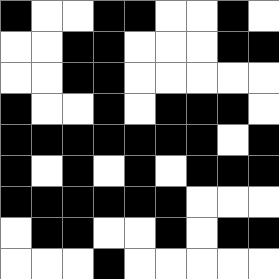[["black", "white", "white", "black", "black", "white", "white", "black", "white"], ["white", "white", "black", "black", "white", "white", "white", "black", "black"], ["white", "white", "black", "black", "white", "white", "white", "white", "white"], ["black", "white", "white", "black", "white", "black", "black", "black", "white"], ["black", "black", "black", "black", "black", "black", "black", "white", "black"], ["black", "white", "black", "white", "black", "white", "black", "black", "black"], ["black", "black", "black", "black", "black", "black", "white", "white", "white"], ["white", "black", "black", "white", "white", "black", "white", "black", "black"], ["white", "white", "white", "black", "white", "white", "white", "white", "white"]]